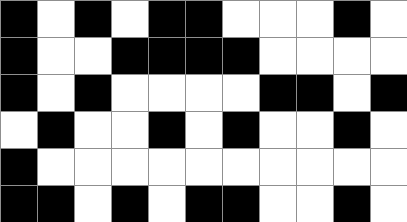[["black", "white", "black", "white", "black", "black", "white", "white", "white", "black", "white"], ["black", "white", "white", "black", "black", "black", "black", "white", "white", "white", "white"], ["black", "white", "black", "white", "white", "white", "white", "black", "black", "white", "black"], ["white", "black", "white", "white", "black", "white", "black", "white", "white", "black", "white"], ["black", "white", "white", "white", "white", "white", "white", "white", "white", "white", "white"], ["black", "black", "white", "black", "white", "black", "black", "white", "white", "black", "white"]]